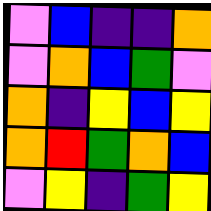[["violet", "blue", "indigo", "indigo", "orange"], ["violet", "orange", "blue", "green", "violet"], ["orange", "indigo", "yellow", "blue", "yellow"], ["orange", "red", "green", "orange", "blue"], ["violet", "yellow", "indigo", "green", "yellow"]]